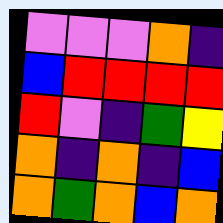[["violet", "violet", "violet", "orange", "indigo"], ["blue", "red", "red", "red", "red"], ["red", "violet", "indigo", "green", "yellow"], ["orange", "indigo", "orange", "indigo", "blue"], ["orange", "green", "orange", "blue", "orange"]]